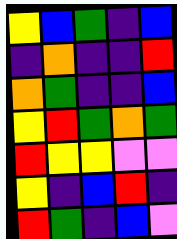[["yellow", "blue", "green", "indigo", "blue"], ["indigo", "orange", "indigo", "indigo", "red"], ["orange", "green", "indigo", "indigo", "blue"], ["yellow", "red", "green", "orange", "green"], ["red", "yellow", "yellow", "violet", "violet"], ["yellow", "indigo", "blue", "red", "indigo"], ["red", "green", "indigo", "blue", "violet"]]